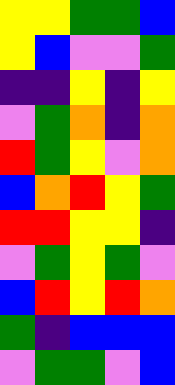[["yellow", "yellow", "green", "green", "blue"], ["yellow", "blue", "violet", "violet", "green"], ["indigo", "indigo", "yellow", "indigo", "yellow"], ["violet", "green", "orange", "indigo", "orange"], ["red", "green", "yellow", "violet", "orange"], ["blue", "orange", "red", "yellow", "green"], ["red", "red", "yellow", "yellow", "indigo"], ["violet", "green", "yellow", "green", "violet"], ["blue", "red", "yellow", "red", "orange"], ["green", "indigo", "blue", "blue", "blue"], ["violet", "green", "green", "violet", "blue"]]